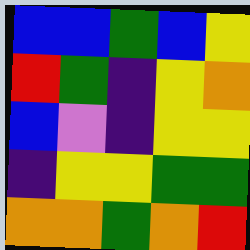[["blue", "blue", "green", "blue", "yellow"], ["red", "green", "indigo", "yellow", "orange"], ["blue", "violet", "indigo", "yellow", "yellow"], ["indigo", "yellow", "yellow", "green", "green"], ["orange", "orange", "green", "orange", "red"]]